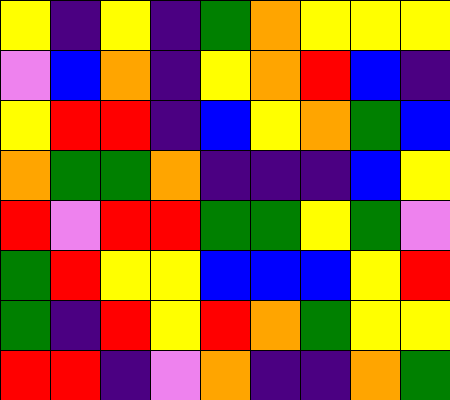[["yellow", "indigo", "yellow", "indigo", "green", "orange", "yellow", "yellow", "yellow"], ["violet", "blue", "orange", "indigo", "yellow", "orange", "red", "blue", "indigo"], ["yellow", "red", "red", "indigo", "blue", "yellow", "orange", "green", "blue"], ["orange", "green", "green", "orange", "indigo", "indigo", "indigo", "blue", "yellow"], ["red", "violet", "red", "red", "green", "green", "yellow", "green", "violet"], ["green", "red", "yellow", "yellow", "blue", "blue", "blue", "yellow", "red"], ["green", "indigo", "red", "yellow", "red", "orange", "green", "yellow", "yellow"], ["red", "red", "indigo", "violet", "orange", "indigo", "indigo", "orange", "green"]]